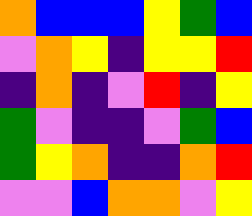[["orange", "blue", "blue", "blue", "yellow", "green", "blue"], ["violet", "orange", "yellow", "indigo", "yellow", "yellow", "red"], ["indigo", "orange", "indigo", "violet", "red", "indigo", "yellow"], ["green", "violet", "indigo", "indigo", "violet", "green", "blue"], ["green", "yellow", "orange", "indigo", "indigo", "orange", "red"], ["violet", "violet", "blue", "orange", "orange", "violet", "yellow"]]